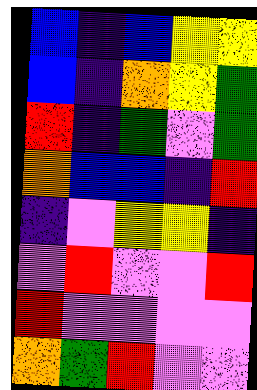[["blue", "indigo", "blue", "yellow", "yellow"], ["blue", "indigo", "orange", "yellow", "green"], ["red", "indigo", "green", "violet", "green"], ["orange", "blue", "blue", "indigo", "red"], ["indigo", "violet", "yellow", "yellow", "indigo"], ["violet", "red", "violet", "violet", "red"], ["red", "violet", "violet", "violet", "violet"], ["orange", "green", "red", "violet", "violet"]]